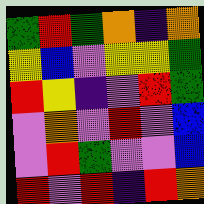[["green", "red", "green", "orange", "indigo", "orange"], ["yellow", "blue", "violet", "yellow", "yellow", "green"], ["red", "yellow", "indigo", "violet", "red", "green"], ["violet", "orange", "violet", "red", "violet", "blue"], ["violet", "red", "green", "violet", "violet", "blue"], ["red", "violet", "red", "indigo", "red", "orange"]]